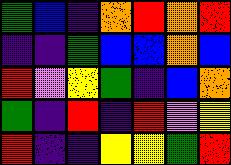[["green", "blue", "indigo", "orange", "red", "orange", "red"], ["indigo", "indigo", "green", "blue", "blue", "orange", "blue"], ["red", "violet", "yellow", "green", "indigo", "blue", "orange"], ["green", "indigo", "red", "indigo", "red", "violet", "yellow"], ["red", "indigo", "indigo", "yellow", "yellow", "green", "red"]]